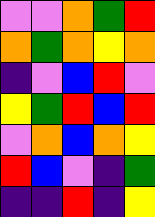[["violet", "violet", "orange", "green", "red"], ["orange", "green", "orange", "yellow", "orange"], ["indigo", "violet", "blue", "red", "violet"], ["yellow", "green", "red", "blue", "red"], ["violet", "orange", "blue", "orange", "yellow"], ["red", "blue", "violet", "indigo", "green"], ["indigo", "indigo", "red", "indigo", "yellow"]]